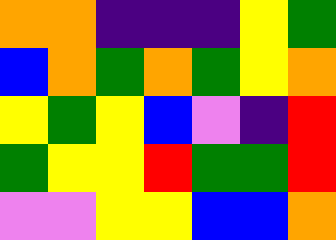[["orange", "orange", "indigo", "indigo", "indigo", "yellow", "green"], ["blue", "orange", "green", "orange", "green", "yellow", "orange"], ["yellow", "green", "yellow", "blue", "violet", "indigo", "red"], ["green", "yellow", "yellow", "red", "green", "green", "red"], ["violet", "violet", "yellow", "yellow", "blue", "blue", "orange"]]